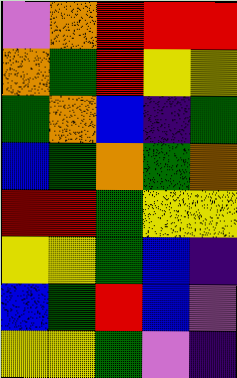[["violet", "orange", "red", "red", "red"], ["orange", "green", "red", "yellow", "yellow"], ["green", "orange", "blue", "indigo", "green"], ["blue", "green", "orange", "green", "orange"], ["red", "red", "green", "yellow", "yellow"], ["yellow", "yellow", "green", "blue", "indigo"], ["blue", "green", "red", "blue", "violet"], ["yellow", "yellow", "green", "violet", "indigo"]]